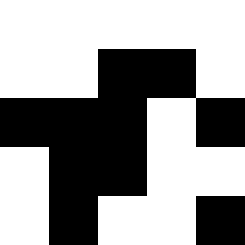[["white", "white", "white", "white", "white"], ["white", "white", "black", "black", "white"], ["black", "black", "black", "white", "black"], ["white", "black", "black", "white", "white"], ["white", "black", "white", "white", "black"]]